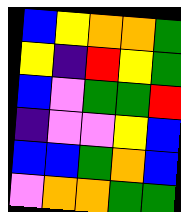[["blue", "yellow", "orange", "orange", "green"], ["yellow", "indigo", "red", "yellow", "green"], ["blue", "violet", "green", "green", "red"], ["indigo", "violet", "violet", "yellow", "blue"], ["blue", "blue", "green", "orange", "blue"], ["violet", "orange", "orange", "green", "green"]]